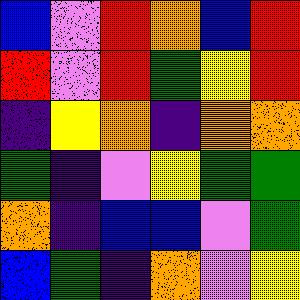[["blue", "violet", "red", "orange", "blue", "red"], ["red", "violet", "red", "green", "yellow", "red"], ["indigo", "yellow", "orange", "indigo", "orange", "orange"], ["green", "indigo", "violet", "yellow", "green", "green"], ["orange", "indigo", "blue", "blue", "violet", "green"], ["blue", "green", "indigo", "orange", "violet", "yellow"]]